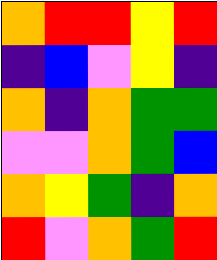[["orange", "red", "red", "yellow", "red"], ["indigo", "blue", "violet", "yellow", "indigo"], ["orange", "indigo", "orange", "green", "green"], ["violet", "violet", "orange", "green", "blue"], ["orange", "yellow", "green", "indigo", "orange"], ["red", "violet", "orange", "green", "red"]]